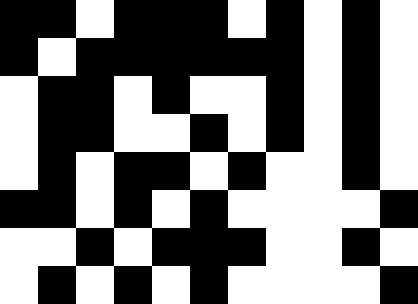[["black", "black", "white", "black", "black", "black", "white", "black", "white", "black", "white"], ["black", "white", "black", "black", "black", "black", "black", "black", "white", "black", "white"], ["white", "black", "black", "white", "black", "white", "white", "black", "white", "black", "white"], ["white", "black", "black", "white", "white", "black", "white", "black", "white", "black", "white"], ["white", "black", "white", "black", "black", "white", "black", "white", "white", "black", "white"], ["black", "black", "white", "black", "white", "black", "white", "white", "white", "white", "black"], ["white", "white", "black", "white", "black", "black", "black", "white", "white", "black", "white"], ["white", "black", "white", "black", "white", "black", "white", "white", "white", "white", "black"]]